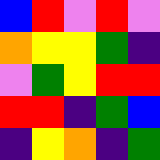[["blue", "red", "violet", "red", "violet"], ["orange", "yellow", "yellow", "green", "indigo"], ["violet", "green", "yellow", "red", "red"], ["red", "red", "indigo", "green", "blue"], ["indigo", "yellow", "orange", "indigo", "green"]]